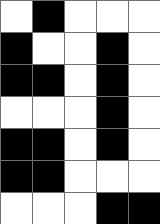[["white", "black", "white", "white", "white"], ["black", "white", "white", "black", "white"], ["black", "black", "white", "black", "white"], ["white", "white", "white", "black", "white"], ["black", "black", "white", "black", "white"], ["black", "black", "white", "white", "white"], ["white", "white", "white", "black", "black"]]